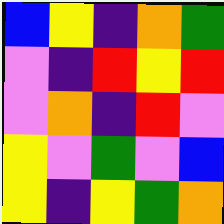[["blue", "yellow", "indigo", "orange", "green"], ["violet", "indigo", "red", "yellow", "red"], ["violet", "orange", "indigo", "red", "violet"], ["yellow", "violet", "green", "violet", "blue"], ["yellow", "indigo", "yellow", "green", "orange"]]